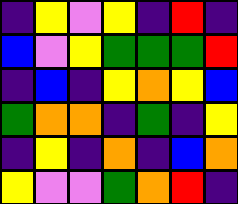[["indigo", "yellow", "violet", "yellow", "indigo", "red", "indigo"], ["blue", "violet", "yellow", "green", "green", "green", "red"], ["indigo", "blue", "indigo", "yellow", "orange", "yellow", "blue"], ["green", "orange", "orange", "indigo", "green", "indigo", "yellow"], ["indigo", "yellow", "indigo", "orange", "indigo", "blue", "orange"], ["yellow", "violet", "violet", "green", "orange", "red", "indigo"]]